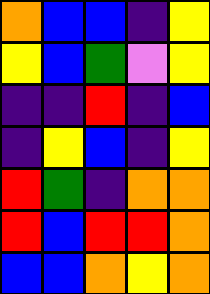[["orange", "blue", "blue", "indigo", "yellow"], ["yellow", "blue", "green", "violet", "yellow"], ["indigo", "indigo", "red", "indigo", "blue"], ["indigo", "yellow", "blue", "indigo", "yellow"], ["red", "green", "indigo", "orange", "orange"], ["red", "blue", "red", "red", "orange"], ["blue", "blue", "orange", "yellow", "orange"]]